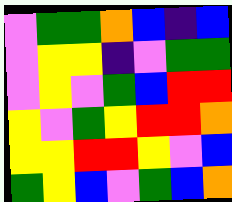[["violet", "green", "green", "orange", "blue", "indigo", "blue"], ["violet", "yellow", "yellow", "indigo", "violet", "green", "green"], ["violet", "yellow", "violet", "green", "blue", "red", "red"], ["yellow", "violet", "green", "yellow", "red", "red", "orange"], ["yellow", "yellow", "red", "red", "yellow", "violet", "blue"], ["green", "yellow", "blue", "violet", "green", "blue", "orange"]]